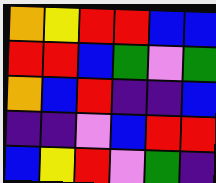[["orange", "yellow", "red", "red", "blue", "blue"], ["red", "red", "blue", "green", "violet", "green"], ["orange", "blue", "red", "indigo", "indigo", "blue"], ["indigo", "indigo", "violet", "blue", "red", "red"], ["blue", "yellow", "red", "violet", "green", "indigo"]]